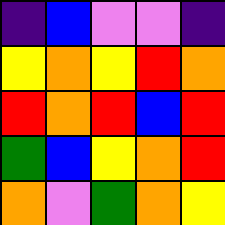[["indigo", "blue", "violet", "violet", "indigo"], ["yellow", "orange", "yellow", "red", "orange"], ["red", "orange", "red", "blue", "red"], ["green", "blue", "yellow", "orange", "red"], ["orange", "violet", "green", "orange", "yellow"]]